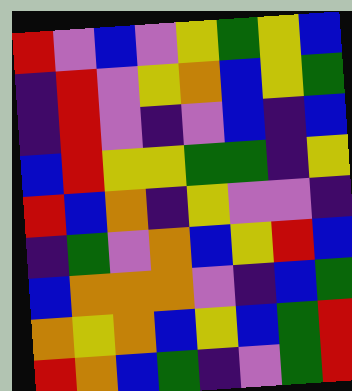[["red", "violet", "blue", "violet", "yellow", "green", "yellow", "blue"], ["indigo", "red", "violet", "yellow", "orange", "blue", "yellow", "green"], ["indigo", "red", "violet", "indigo", "violet", "blue", "indigo", "blue"], ["blue", "red", "yellow", "yellow", "green", "green", "indigo", "yellow"], ["red", "blue", "orange", "indigo", "yellow", "violet", "violet", "indigo"], ["indigo", "green", "violet", "orange", "blue", "yellow", "red", "blue"], ["blue", "orange", "orange", "orange", "violet", "indigo", "blue", "green"], ["orange", "yellow", "orange", "blue", "yellow", "blue", "green", "red"], ["red", "orange", "blue", "green", "indigo", "violet", "green", "red"]]